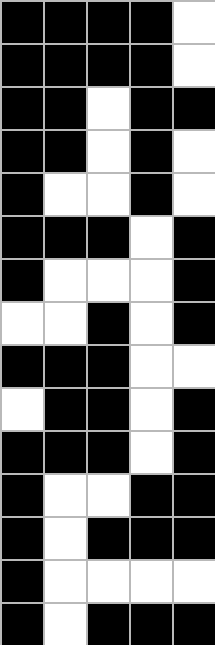[["black", "black", "black", "black", "white"], ["black", "black", "black", "black", "white"], ["black", "black", "white", "black", "black"], ["black", "black", "white", "black", "white"], ["black", "white", "white", "black", "white"], ["black", "black", "black", "white", "black"], ["black", "white", "white", "white", "black"], ["white", "white", "black", "white", "black"], ["black", "black", "black", "white", "white"], ["white", "black", "black", "white", "black"], ["black", "black", "black", "white", "black"], ["black", "white", "white", "black", "black"], ["black", "white", "black", "black", "black"], ["black", "white", "white", "white", "white"], ["black", "white", "black", "black", "black"]]